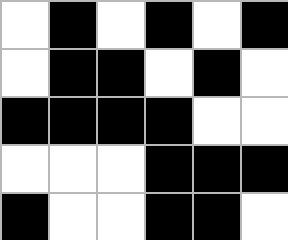[["white", "black", "white", "black", "white", "black"], ["white", "black", "black", "white", "black", "white"], ["black", "black", "black", "black", "white", "white"], ["white", "white", "white", "black", "black", "black"], ["black", "white", "white", "black", "black", "white"]]